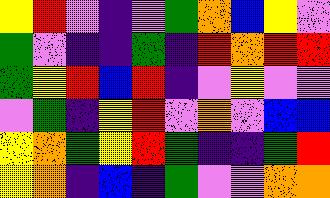[["yellow", "red", "violet", "indigo", "violet", "green", "orange", "blue", "yellow", "violet"], ["green", "violet", "indigo", "indigo", "green", "indigo", "red", "orange", "red", "red"], ["green", "yellow", "red", "blue", "red", "indigo", "violet", "yellow", "violet", "violet"], ["violet", "green", "indigo", "yellow", "red", "violet", "orange", "violet", "blue", "blue"], ["yellow", "orange", "green", "yellow", "red", "green", "indigo", "indigo", "green", "red"], ["yellow", "orange", "indigo", "blue", "indigo", "green", "violet", "violet", "orange", "orange"]]